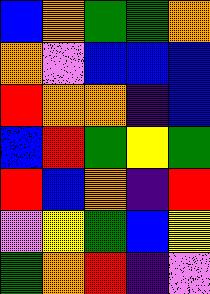[["blue", "orange", "green", "green", "orange"], ["orange", "violet", "blue", "blue", "blue"], ["red", "orange", "orange", "indigo", "blue"], ["blue", "red", "green", "yellow", "green"], ["red", "blue", "orange", "indigo", "red"], ["violet", "yellow", "green", "blue", "yellow"], ["green", "orange", "red", "indigo", "violet"]]